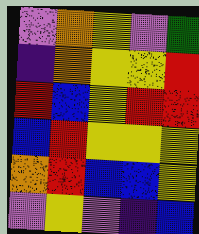[["violet", "orange", "yellow", "violet", "green"], ["indigo", "orange", "yellow", "yellow", "red"], ["red", "blue", "yellow", "red", "red"], ["blue", "red", "yellow", "yellow", "yellow"], ["orange", "red", "blue", "blue", "yellow"], ["violet", "yellow", "violet", "indigo", "blue"]]